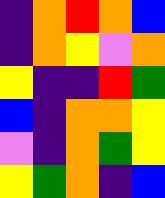[["indigo", "orange", "red", "orange", "blue"], ["indigo", "orange", "yellow", "violet", "orange"], ["yellow", "indigo", "indigo", "red", "green"], ["blue", "indigo", "orange", "orange", "yellow"], ["violet", "indigo", "orange", "green", "yellow"], ["yellow", "green", "orange", "indigo", "blue"]]